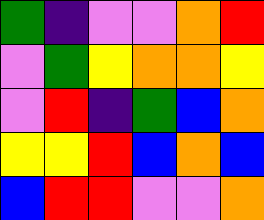[["green", "indigo", "violet", "violet", "orange", "red"], ["violet", "green", "yellow", "orange", "orange", "yellow"], ["violet", "red", "indigo", "green", "blue", "orange"], ["yellow", "yellow", "red", "blue", "orange", "blue"], ["blue", "red", "red", "violet", "violet", "orange"]]